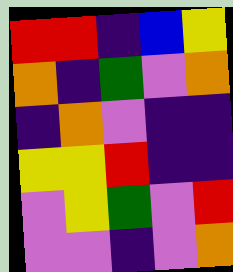[["red", "red", "indigo", "blue", "yellow"], ["orange", "indigo", "green", "violet", "orange"], ["indigo", "orange", "violet", "indigo", "indigo"], ["yellow", "yellow", "red", "indigo", "indigo"], ["violet", "yellow", "green", "violet", "red"], ["violet", "violet", "indigo", "violet", "orange"]]